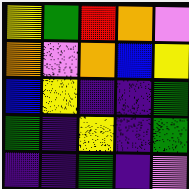[["yellow", "green", "red", "orange", "violet"], ["orange", "violet", "orange", "blue", "yellow"], ["blue", "yellow", "indigo", "indigo", "green"], ["green", "indigo", "yellow", "indigo", "green"], ["indigo", "indigo", "green", "indigo", "violet"]]